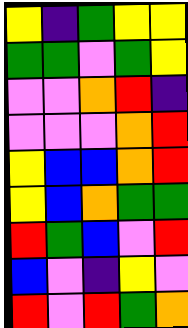[["yellow", "indigo", "green", "yellow", "yellow"], ["green", "green", "violet", "green", "yellow"], ["violet", "violet", "orange", "red", "indigo"], ["violet", "violet", "violet", "orange", "red"], ["yellow", "blue", "blue", "orange", "red"], ["yellow", "blue", "orange", "green", "green"], ["red", "green", "blue", "violet", "red"], ["blue", "violet", "indigo", "yellow", "violet"], ["red", "violet", "red", "green", "orange"]]